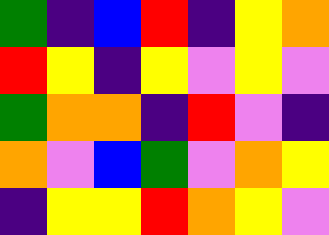[["green", "indigo", "blue", "red", "indigo", "yellow", "orange"], ["red", "yellow", "indigo", "yellow", "violet", "yellow", "violet"], ["green", "orange", "orange", "indigo", "red", "violet", "indigo"], ["orange", "violet", "blue", "green", "violet", "orange", "yellow"], ["indigo", "yellow", "yellow", "red", "orange", "yellow", "violet"]]